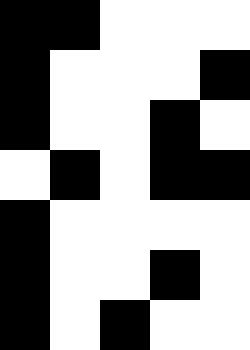[["black", "black", "white", "white", "white"], ["black", "white", "white", "white", "black"], ["black", "white", "white", "black", "white"], ["white", "black", "white", "black", "black"], ["black", "white", "white", "white", "white"], ["black", "white", "white", "black", "white"], ["black", "white", "black", "white", "white"]]